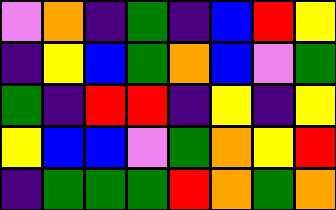[["violet", "orange", "indigo", "green", "indigo", "blue", "red", "yellow"], ["indigo", "yellow", "blue", "green", "orange", "blue", "violet", "green"], ["green", "indigo", "red", "red", "indigo", "yellow", "indigo", "yellow"], ["yellow", "blue", "blue", "violet", "green", "orange", "yellow", "red"], ["indigo", "green", "green", "green", "red", "orange", "green", "orange"]]